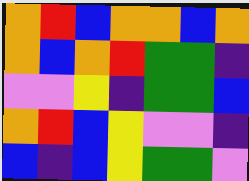[["orange", "red", "blue", "orange", "orange", "blue", "orange"], ["orange", "blue", "orange", "red", "green", "green", "indigo"], ["violet", "violet", "yellow", "indigo", "green", "green", "blue"], ["orange", "red", "blue", "yellow", "violet", "violet", "indigo"], ["blue", "indigo", "blue", "yellow", "green", "green", "violet"]]